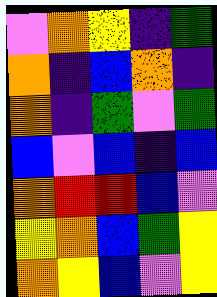[["violet", "orange", "yellow", "indigo", "green"], ["orange", "indigo", "blue", "orange", "indigo"], ["orange", "indigo", "green", "violet", "green"], ["blue", "violet", "blue", "indigo", "blue"], ["orange", "red", "red", "blue", "violet"], ["yellow", "orange", "blue", "green", "yellow"], ["orange", "yellow", "blue", "violet", "yellow"]]